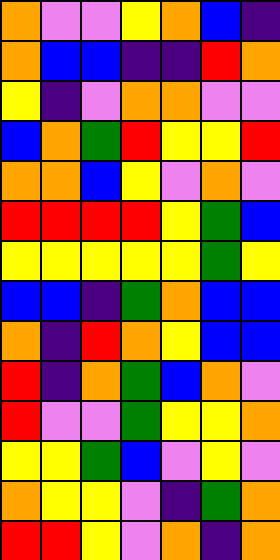[["orange", "violet", "violet", "yellow", "orange", "blue", "indigo"], ["orange", "blue", "blue", "indigo", "indigo", "red", "orange"], ["yellow", "indigo", "violet", "orange", "orange", "violet", "violet"], ["blue", "orange", "green", "red", "yellow", "yellow", "red"], ["orange", "orange", "blue", "yellow", "violet", "orange", "violet"], ["red", "red", "red", "red", "yellow", "green", "blue"], ["yellow", "yellow", "yellow", "yellow", "yellow", "green", "yellow"], ["blue", "blue", "indigo", "green", "orange", "blue", "blue"], ["orange", "indigo", "red", "orange", "yellow", "blue", "blue"], ["red", "indigo", "orange", "green", "blue", "orange", "violet"], ["red", "violet", "violet", "green", "yellow", "yellow", "orange"], ["yellow", "yellow", "green", "blue", "violet", "yellow", "violet"], ["orange", "yellow", "yellow", "violet", "indigo", "green", "orange"], ["red", "red", "yellow", "violet", "orange", "indigo", "orange"]]